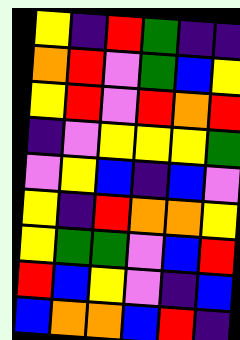[["yellow", "indigo", "red", "green", "indigo", "indigo"], ["orange", "red", "violet", "green", "blue", "yellow"], ["yellow", "red", "violet", "red", "orange", "red"], ["indigo", "violet", "yellow", "yellow", "yellow", "green"], ["violet", "yellow", "blue", "indigo", "blue", "violet"], ["yellow", "indigo", "red", "orange", "orange", "yellow"], ["yellow", "green", "green", "violet", "blue", "red"], ["red", "blue", "yellow", "violet", "indigo", "blue"], ["blue", "orange", "orange", "blue", "red", "indigo"]]